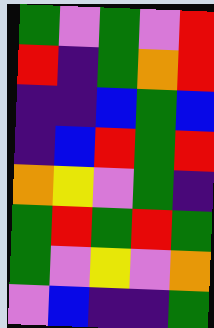[["green", "violet", "green", "violet", "red"], ["red", "indigo", "green", "orange", "red"], ["indigo", "indigo", "blue", "green", "blue"], ["indigo", "blue", "red", "green", "red"], ["orange", "yellow", "violet", "green", "indigo"], ["green", "red", "green", "red", "green"], ["green", "violet", "yellow", "violet", "orange"], ["violet", "blue", "indigo", "indigo", "green"]]